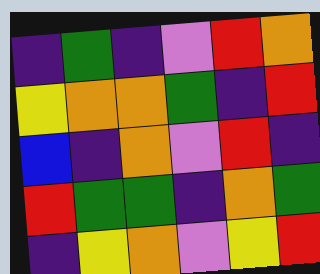[["indigo", "green", "indigo", "violet", "red", "orange"], ["yellow", "orange", "orange", "green", "indigo", "red"], ["blue", "indigo", "orange", "violet", "red", "indigo"], ["red", "green", "green", "indigo", "orange", "green"], ["indigo", "yellow", "orange", "violet", "yellow", "red"]]